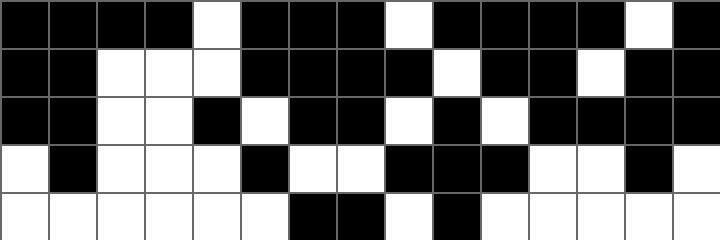[["black", "black", "black", "black", "white", "black", "black", "black", "white", "black", "black", "black", "black", "white", "black"], ["black", "black", "white", "white", "white", "black", "black", "black", "black", "white", "black", "black", "white", "black", "black"], ["black", "black", "white", "white", "black", "white", "black", "black", "white", "black", "white", "black", "black", "black", "black"], ["white", "black", "white", "white", "white", "black", "white", "white", "black", "black", "black", "white", "white", "black", "white"], ["white", "white", "white", "white", "white", "white", "black", "black", "white", "black", "white", "white", "white", "white", "white"]]